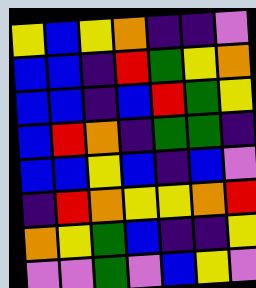[["yellow", "blue", "yellow", "orange", "indigo", "indigo", "violet"], ["blue", "blue", "indigo", "red", "green", "yellow", "orange"], ["blue", "blue", "indigo", "blue", "red", "green", "yellow"], ["blue", "red", "orange", "indigo", "green", "green", "indigo"], ["blue", "blue", "yellow", "blue", "indigo", "blue", "violet"], ["indigo", "red", "orange", "yellow", "yellow", "orange", "red"], ["orange", "yellow", "green", "blue", "indigo", "indigo", "yellow"], ["violet", "violet", "green", "violet", "blue", "yellow", "violet"]]